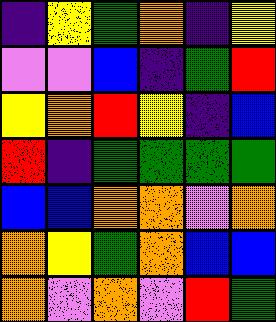[["indigo", "yellow", "green", "orange", "indigo", "yellow"], ["violet", "violet", "blue", "indigo", "green", "red"], ["yellow", "orange", "red", "yellow", "indigo", "blue"], ["red", "indigo", "green", "green", "green", "green"], ["blue", "blue", "orange", "orange", "violet", "orange"], ["orange", "yellow", "green", "orange", "blue", "blue"], ["orange", "violet", "orange", "violet", "red", "green"]]